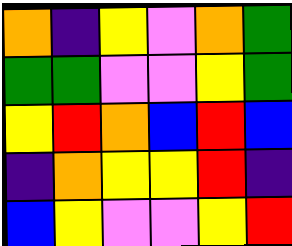[["orange", "indigo", "yellow", "violet", "orange", "green"], ["green", "green", "violet", "violet", "yellow", "green"], ["yellow", "red", "orange", "blue", "red", "blue"], ["indigo", "orange", "yellow", "yellow", "red", "indigo"], ["blue", "yellow", "violet", "violet", "yellow", "red"]]